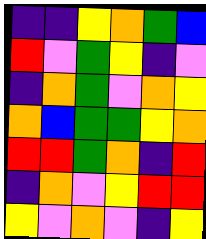[["indigo", "indigo", "yellow", "orange", "green", "blue"], ["red", "violet", "green", "yellow", "indigo", "violet"], ["indigo", "orange", "green", "violet", "orange", "yellow"], ["orange", "blue", "green", "green", "yellow", "orange"], ["red", "red", "green", "orange", "indigo", "red"], ["indigo", "orange", "violet", "yellow", "red", "red"], ["yellow", "violet", "orange", "violet", "indigo", "yellow"]]